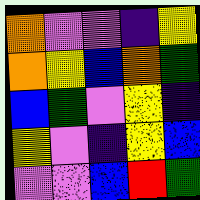[["orange", "violet", "violet", "indigo", "yellow"], ["orange", "yellow", "blue", "orange", "green"], ["blue", "green", "violet", "yellow", "indigo"], ["yellow", "violet", "indigo", "yellow", "blue"], ["violet", "violet", "blue", "red", "green"]]